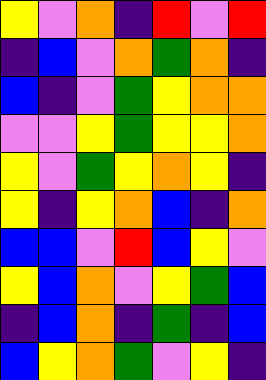[["yellow", "violet", "orange", "indigo", "red", "violet", "red"], ["indigo", "blue", "violet", "orange", "green", "orange", "indigo"], ["blue", "indigo", "violet", "green", "yellow", "orange", "orange"], ["violet", "violet", "yellow", "green", "yellow", "yellow", "orange"], ["yellow", "violet", "green", "yellow", "orange", "yellow", "indigo"], ["yellow", "indigo", "yellow", "orange", "blue", "indigo", "orange"], ["blue", "blue", "violet", "red", "blue", "yellow", "violet"], ["yellow", "blue", "orange", "violet", "yellow", "green", "blue"], ["indigo", "blue", "orange", "indigo", "green", "indigo", "blue"], ["blue", "yellow", "orange", "green", "violet", "yellow", "indigo"]]